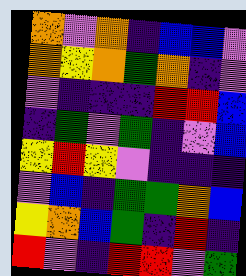[["orange", "violet", "orange", "indigo", "blue", "blue", "violet"], ["orange", "yellow", "orange", "green", "orange", "indigo", "violet"], ["violet", "indigo", "indigo", "indigo", "red", "red", "blue"], ["indigo", "green", "violet", "green", "indigo", "violet", "blue"], ["yellow", "red", "yellow", "violet", "indigo", "indigo", "indigo"], ["violet", "blue", "indigo", "green", "green", "orange", "blue"], ["yellow", "orange", "blue", "green", "indigo", "red", "indigo"], ["red", "violet", "indigo", "red", "red", "violet", "green"]]